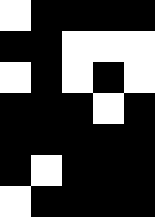[["white", "black", "black", "black", "black"], ["black", "black", "white", "white", "white"], ["white", "black", "white", "black", "white"], ["black", "black", "black", "white", "black"], ["black", "black", "black", "black", "black"], ["black", "white", "black", "black", "black"], ["white", "black", "black", "black", "black"]]